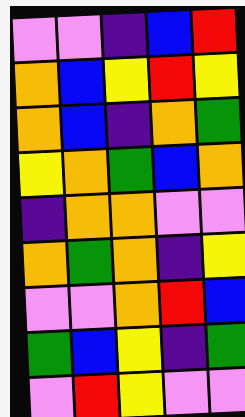[["violet", "violet", "indigo", "blue", "red"], ["orange", "blue", "yellow", "red", "yellow"], ["orange", "blue", "indigo", "orange", "green"], ["yellow", "orange", "green", "blue", "orange"], ["indigo", "orange", "orange", "violet", "violet"], ["orange", "green", "orange", "indigo", "yellow"], ["violet", "violet", "orange", "red", "blue"], ["green", "blue", "yellow", "indigo", "green"], ["violet", "red", "yellow", "violet", "violet"]]